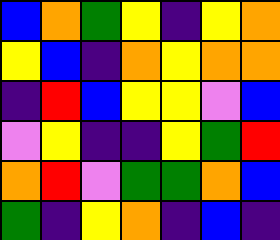[["blue", "orange", "green", "yellow", "indigo", "yellow", "orange"], ["yellow", "blue", "indigo", "orange", "yellow", "orange", "orange"], ["indigo", "red", "blue", "yellow", "yellow", "violet", "blue"], ["violet", "yellow", "indigo", "indigo", "yellow", "green", "red"], ["orange", "red", "violet", "green", "green", "orange", "blue"], ["green", "indigo", "yellow", "orange", "indigo", "blue", "indigo"]]